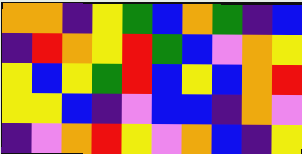[["orange", "orange", "indigo", "yellow", "green", "blue", "orange", "green", "indigo", "blue"], ["indigo", "red", "orange", "yellow", "red", "green", "blue", "violet", "orange", "yellow"], ["yellow", "blue", "yellow", "green", "red", "blue", "yellow", "blue", "orange", "red"], ["yellow", "yellow", "blue", "indigo", "violet", "blue", "blue", "indigo", "orange", "violet"], ["indigo", "violet", "orange", "red", "yellow", "violet", "orange", "blue", "indigo", "yellow"]]